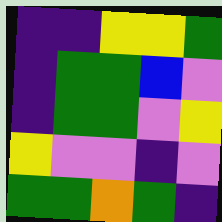[["indigo", "indigo", "yellow", "yellow", "green"], ["indigo", "green", "green", "blue", "violet"], ["indigo", "green", "green", "violet", "yellow"], ["yellow", "violet", "violet", "indigo", "violet"], ["green", "green", "orange", "green", "indigo"]]